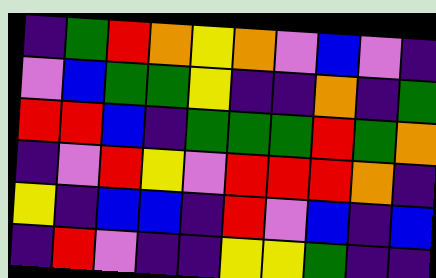[["indigo", "green", "red", "orange", "yellow", "orange", "violet", "blue", "violet", "indigo"], ["violet", "blue", "green", "green", "yellow", "indigo", "indigo", "orange", "indigo", "green"], ["red", "red", "blue", "indigo", "green", "green", "green", "red", "green", "orange"], ["indigo", "violet", "red", "yellow", "violet", "red", "red", "red", "orange", "indigo"], ["yellow", "indigo", "blue", "blue", "indigo", "red", "violet", "blue", "indigo", "blue"], ["indigo", "red", "violet", "indigo", "indigo", "yellow", "yellow", "green", "indigo", "indigo"]]